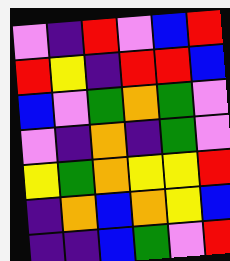[["violet", "indigo", "red", "violet", "blue", "red"], ["red", "yellow", "indigo", "red", "red", "blue"], ["blue", "violet", "green", "orange", "green", "violet"], ["violet", "indigo", "orange", "indigo", "green", "violet"], ["yellow", "green", "orange", "yellow", "yellow", "red"], ["indigo", "orange", "blue", "orange", "yellow", "blue"], ["indigo", "indigo", "blue", "green", "violet", "red"]]